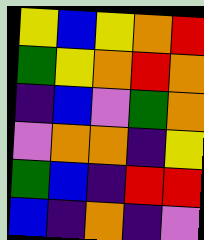[["yellow", "blue", "yellow", "orange", "red"], ["green", "yellow", "orange", "red", "orange"], ["indigo", "blue", "violet", "green", "orange"], ["violet", "orange", "orange", "indigo", "yellow"], ["green", "blue", "indigo", "red", "red"], ["blue", "indigo", "orange", "indigo", "violet"]]